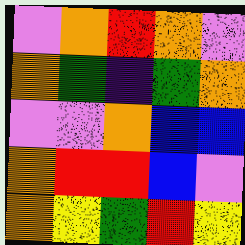[["violet", "orange", "red", "orange", "violet"], ["orange", "green", "indigo", "green", "orange"], ["violet", "violet", "orange", "blue", "blue"], ["orange", "red", "red", "blue", "violet"], ["orange", "yellow", "green", "red", "yellow"]]